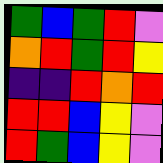[["green", "blue", "green", "red", "violet"], ["orange", "red", "green", "red", "yellow"], ["indigo", "indigo", "red", "orange", "red"], ["red", "red", "blue", "yellow", "violet"], ["red", "green", "blue", "yellow", "violet"]]